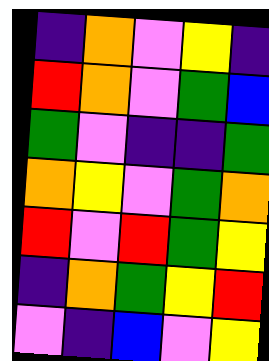[["indigo", "orange", "violet", "yellow", "indigo"], ["red", "orange", "violet", "green", "blue"], ["green", "violet", "indigo", "indigo", "green"], ["orange", "yellow", "violet", "green", "orange"], ["red", "violet", "red", "green", "yellow"], ["indigo", "orange", "green", "yellow", "red"], ["violet", "indigo", "blue", "violet", "yellow"]]